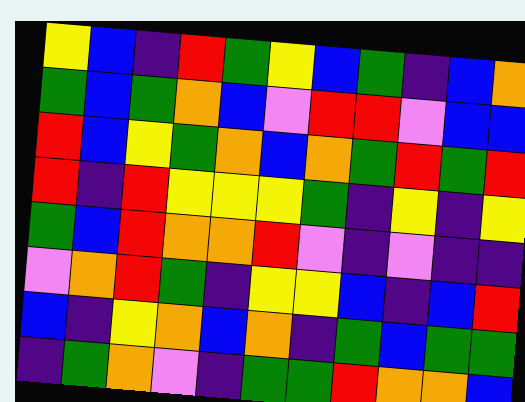[["yellow", "blue", "indigo", "red", "green", "yellow", "blue", "green", "indigo", "blue", "orange"], ["green", "blue", "green", "orange", "blue", "violet", "red", "red", "violet", "blue", "blue"], ["red", "blue", "yellow", "green", "orange", "blue", "orange", "green", "red", "green", "red"], ["red", "indigo", "red", "yellow", "yellow", "yellow", "green", "indigo", "yellow", "indigo", "yellow"], ["green", "blue", "red", "orange", "orange", "red", "violet", "indigo", "violet", "indigo", "indigo"], ["violet", "orange", "red", "green", "indigo", "yellow", "yellow", "blue", "indigo", "blue", "red"], ["blue", "indigo", "yellow", "orange", "blue", "orange", "indigo", "green", "blue", "green", "green"], ["indigo", "green", "orange", "violet", "indigo", "green", "green", "red", "orange", "orange", "blue"]]